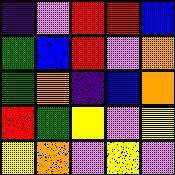[["indigo", "violet", "red", "red", "blue"], ["green", "blue", "red", "violet", "orange"], ["green", "orange", "indigo", "blue", "orange"], ["red", "green", "yellow", "violet", "yellow"], ["yellow", "orange", "violet", "yellow", "violet"]]